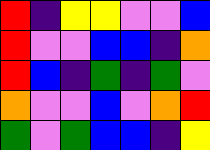[["red", "indigo", "yellow", "yellow", "violet", "violet", "blue"], ["red", "violet", "violet", "blue", "blue", "indigo", "orange"], ["red", "blue", "indigo", "green", "indigo", "green", "violet"], ["orange", "violet", "violet", "blue", "violet", "orange", "red"], ["green", "violet", "green", "blue", "blue", "indigo", "yellow"]]